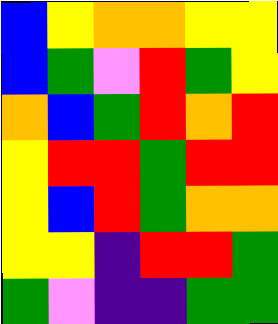[["blue", "yellow", "orange", "orange", "yellow", "yellow"], ["blue", "green", "violet", "red", "green", "yellow"], ["orange", "blue", "green", "red", "orange", "red"], ["yellow", "red", "red", "green", "red", "red"], ["yellow", "blue", "red", "green", "orange", "orange"], ["yellow", "yellow", "indigo", "red", "red", "green"], ["green", "violet", "indigo", "indigo", "green", "green"]]